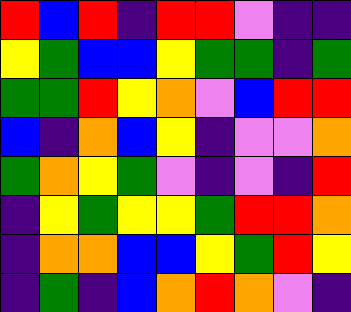[["red", "blue", "red", "indigo", "red", "red", "violet", "indigo", "indigo"], ["yellow", "green", "blue", "blue", "yellow", "green", "green", "indigo", "green"], ["green", "green", "red", "yellow", "orange", "violet", "blue", "red", "red"], ["blue", "indigo", "orange", "blue", "yellow", "indigo", "violet", "violet", "orange"], ["green", "orange", "yellow", "green", "violet", "indigo", "violet", "indigo", "red"], ["indigo", "yellow", "green", "yellow", "yellow", "green", "red", "red", "orange"], ["indigo", "orange", "orange", "blue", "blue", "yellow", "green", "red", "yellow"], ["indigo", "green", "indigo", "blue", "orange", "red", "orange", "violet", "indigo"]]